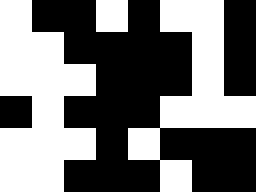[["white", "black", "black", "white", "black", "white", "white", "black"], ["white", "white", "black", "black", "black", "black", "white", "black"], ["white", "white", "white", "black", "black", "black", "white", "black"], ["black", "white", "black", "black", "black", "white", "white", "white"], ["white", "white", "white", "black", "white", "black", "black", "black"], ["white", "white", "black", "black", "black", "white", "black", "black"]]